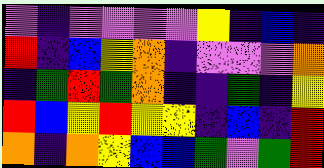[["violet", "indigo", "violet", "violet", "violet", "violet", "yellow", "indigo", "blue", "indigo"], ["red", "indigo", "blue", "yellow", "orange", "indigo", "violet", "violet", "violet", "orange"], ["indigo", "green", "red", "green", "orange", "indigo", "indigo", "green", "indigo", "yellow"], ["red", "blue", "yellow", "red", "yellow", "yellow", "indigo", "blue", "indigo", "red"], ["orange", "indigo", "orange", "yellow", "blue", "blue", "green", "violet", "green", "red"]]